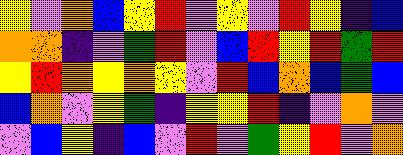[["yellow", "violet", "orange", "blue", "yellow", "red", "violet", "yellow", "violet", "red", "yellow", "indigo", "blue"], ["orange", "orange", "indigo", "violet", "green", "red", "violet", "blue", "red", "yellow", "red", "green", "red"], ["yellow", "red", "orange", "yellow", "orange", "yellow", "violet", "red", "blue", "orange", "blue", "green", "blue"], ["blue", "orange", "violet", "yellow", "green", "indigo", "yellow", "yellow", "red", "indigo", "violet", "orange", "violet"], ["violet", "blue", "yellow", "indigo", "blue", "violet", "red", "violet", "green", "yellow", "red", "violet", "orange"]]